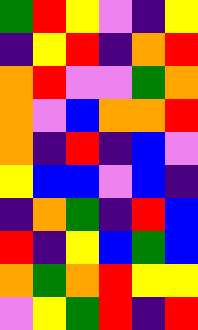[["green", "red", "yellow", "violet", "indigo", "yellow"], ["indigo", "yellow", "red", "indigo", "orange", "red"], ["orange", "red", "violet", "violet", "green", "orange"], ["orange", "violet", "blue", "orange", "orange", "red"], ["orange", "indigo", "red", "indigo", "blue", "violet"], ["yellow", "blue", "blue", "violet", "blue", "indigo"], ["indigo", "orange", "green", "indigo", "red", "blue"], ["red", "indigo", "yellow", "blue", "green", "blue"], ["orange", "green", "orange", "red", "yellow", "yellow"], ["violet", "yellow", "green", "red", "indigo", "red"]]